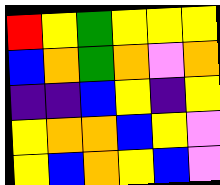[["red", "yellow", "green", "yellow", "yellow", "yellow"], ["blue", "orange", "green", "orange", "violet", "orange"], ["indigo", "indigo", "blue", "yellow", "indigo", "yellow"], ["yellow", "orange", "orange", "blue", "yellow", "violet"], ["yellow", "blue", "orange", "yellow", "blue", "violet"]]